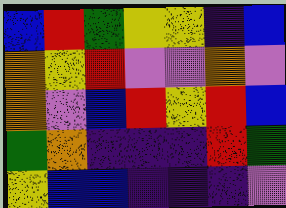[["blue", "red", "green", "yellow", "yellow", "indigo", "blue"], ["orange", "yellow", "red", "violet", "violet", "orange", "violet"], ["orange", "violet", "blue", "red", "yellow", "red", "blue"], ["green", "orange", "indigo", "indigo", "indigo", "red", "green"], ["yellow", "blue", "blue", "indigo", "indigo", "indigo", "violet"]]